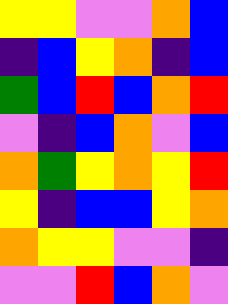[["yellow", "yellow", "violet", "violet", "orange", "blue"], ["indigo", "blue", "yellow", "orange", "indigo", "blue"], ["green", "blue", "red", "blue", "orange", "red"], ["violet", "indigo", "blue", "orange", "violet", "blue"], ["orange", "green", "yellow", "orange", "yellow", "red"], ["yellow", "indigo", "blue", "blue", "yellow", "orange"], ["orange", "yellow", "yellow", "violet", "violet", "indigo"], ["violet", "violet", "red", "blue", "orange", "violet"]]